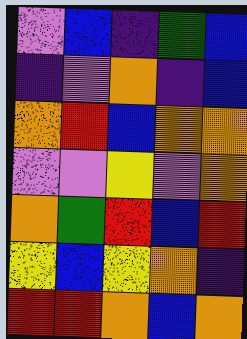[["violet", "blue", "indigo", "green", "blue"], ["indigo", "violet", "orange", "indigo", "blue"], ["orange", "red", "blue", "orange", "orange"], ["violet", "violet", "yellow", "violet", "orange"], ["orange", "green", "red", "blue", "red"], ["yellow", "blue", "yellow", "orange", "indigo"], ["red", "red", "orange", "blue", "orange"]]